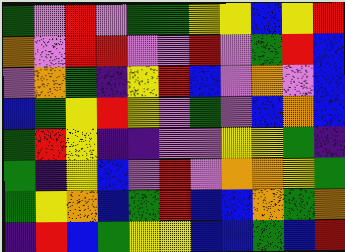[["green", "violet", "red", "violet", "green", "green", "yellow", "yellow", "blue", "yellow", "red"], ["orange", "violet", "red", "red", "violet", "violet", "red", "violet", "green", "red", "blue"], ["violet", "orange", "green", "indigo", "yellow", "red", "blue", "violet", "orange", "violet", "blue"], ["blue", "green", "yellow", "red", "yellow", "violet", "green", "violet", "blue", "orange", "blue"], ["green", "red", "yellow", "indigo", "indigo", "violet", "violet", "yellow", "yellow", "green", "indigo"], ["green", "indigo", "yellow", "blue", "violet", "red", "violet", "orange", "orange", "yellow", "green"], ["green", "yellow", "orange", "blue", "green", "red", "blue", "blue", "orange", "green", "orange"], ["indigo", "red", "blue", "green", "yellow", "yellow", "blue", "blue", "green", "blue", "red"]]